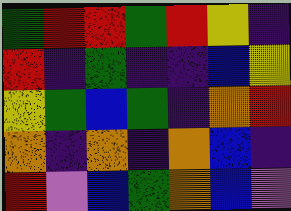[["green", "red", "red", "green", "red", "yellow", "indigo"], ["red", "indigo", "green", "indigo", "indigo", "blue", "yellow"], ["yellow", "green", "blue", "green", "indigo", "orange", "red"], ["orange", "indigo", "orange", "indigo", "orange", "blue", "indigo"], ["red", "violet", "blue", "green", "orange", "blue", "violet"]]